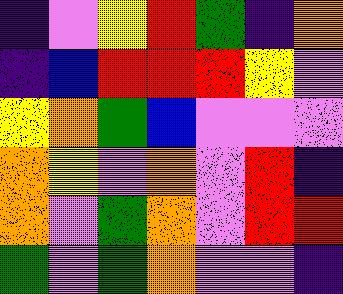[["indigo", "violet", "yellow", "red", "green", "indigo", "orange"], ["indigo", "blue", "red", "red", "red", "yellow", "violet"], ["yellow", "orange", "green", "blue", "violet", "violet", "violet"], ["orange", "yellow", "violet", "orange", "violet", "red", "indigo"], ["orange", "violet", "green", "orange", "violet", "red", "red"], ["green", "violet", "green", "orange", "violet", "violet", "indigo"]]